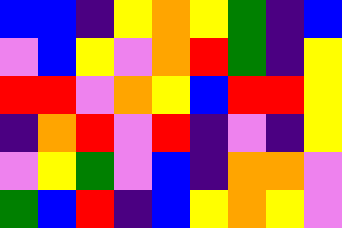[["blue", "blue", "indigo", "yellow", "orange", "yellow", "green", "indigo", "blue"], ["violet", "blue", "yellow", "violet", "orange", "red", "green", "indigo", "yellow"], ["red", "red", "violet", "orange", "yellow", "blue", "red", "red", "yellow"], ["indigo", "orange", "red", "violet", "red", "indigo", "violet", "indigo", "yellow"], ["violet", "yellow", "green", "violet", "blue", "indigo", "orange", "orange", "violet"], ["green", "blue", "red", "indigo", "blue", "yellow", "orange", "yellow", "violet"]]